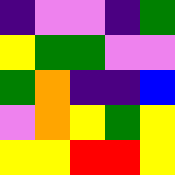[["indigo", "violet", "violet", "indigo", "green"], ["yellow", "green", "green", "violet", "violet"], ["green", "orange", "indigo", "indigo", "blue"], ["violet", "orange", "yellow", "green", "yellow"], ["yellow", "yellow", "red", "red", "yellow"]]